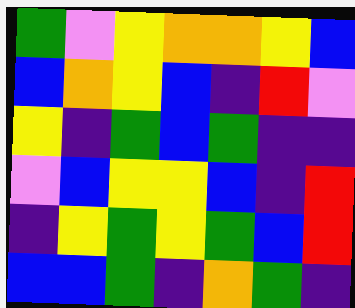[["green", "violet", "yellow", "orange", "orange", "yellow", "blue"], ["blue", "orange", "yellow", "blue", "indigo", "red", "violet"], ["yellow", "indigo", "green", "blue", "green", "indigo", "indigo"], ["violet", "blue", "yellow", "yellow", "blue", "indigo", "red"], ["indigo", "yellow", "green", "yellow", "green", "blue", "red"], ["blue", "blue", "green", "indigo", "orange", "green", "indigo"]]